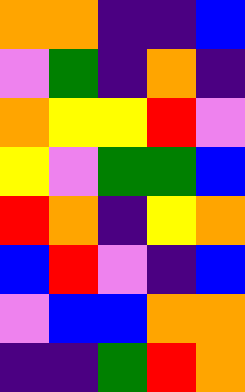[["orange", "orange", "indigo", "indigo", "blue"], ["violet", "green", "indigo", "orange", "indigo"], ["orange", "yellow", "yellow", "red", "violet"], ["yellow", "violet", "green", "green", "blue"], ["red", "orange", "indigo", "yellow", "orange"], ["blue", "red", "violet", "indigo", "blue"], ["violet", "blue", "blue", "orange", "orange"], ["indigo", "indigo", "green", "red", "orange"]]